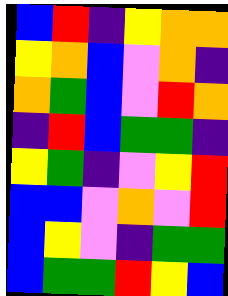[["blue", "red", "indigo", "yellow", "orange", "orange"], ["yellow", "orange", "blue", "violet", "orange", "indigo"], ["orange", "green", "blue", "violet", "red", "orange"], ["indigo", "red", "blue", "green", "green", "indigo"], ["yellow", "green", "indigo", "violet", "yellow", "red"], ["blue", "blue", "violet", "orange", "violet", "red"], ["blue", "yellow", "violet", "indigo", "green", "green"], ["blue", "green", "green", "red", "yellow", "blue"]]